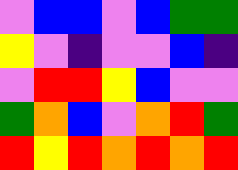[["violet", "blue", "blue", "violet", "blue", "green", "green"], ["yellow", "violet", "indigo", "violet", "violet", "blue", "indigo"], ["violet", "red", "red", "yellow", "blue", "violet", "violet"], ["green", "orange", "blue", "violet", "orange", "red", "green"], ["red", "yellow", "red", "orange", "red", "orange", "red"]]